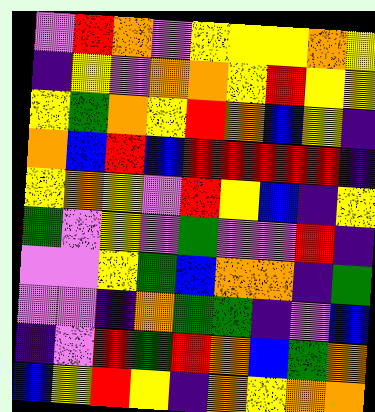[["violet", "red", "orange", "violet", "yellow", "yellow", "yellow", "orange", "yellow"], ["indigo", "yellow", "violet", "orange", "orange", "yellow", "red", "yellow", "yellow"], ["yellow", "green", "orange", "yellow", "red", "orange", "blue", "yellow", "indigo"], ["orange", "blue", "red", "blue", "red", "red", "red", "red", "indigo"], ["yellow", "orange", "yellow", "violet", "red", "yellow", "blue", "indigo", "yellow"], ["green", "violet", "yellow", "violet", "green", "violet", "violet", "red", "indigo"], ["violet", "violet", "yellow", "green", "blue", "orange", "orange", "indigo", "green"], ["violet", "violet", "indigo", "orange", "green", "green", "indigo", "violet", "blue"], ["indigo", "violet", "red", "green", "red", "orange", "blue", "green", "orange"], ["blue", "yellow", "red", "yellow", "indigo", "orange", "yellow", "orange", "orange"]]